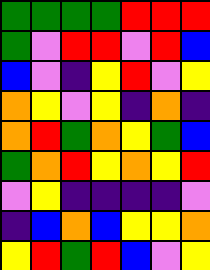[["green", "green", "green", "green", "red", "red", "red"], ["green", "violet", "red", "red", "violet", "red", "blue"], ["blue", "violet", "indigo", "yellow", "red", "violet", "yellow"], ["orange", "yellow", "violet", "yellow", "indigo", "orange", "indigo"], ["orange", "red", "green", "orange", "yellow", "green", "blue"], ["green", "orange", "red", "yellow", "orange", "yellow", "red"], ["violet", "yellow", "indigo", "indigo", "indigo", "indigo", "violet"], ["indigo", "blue", "orange", "blue", "yellow", "yellow", "orange"], ["yellow", "red", "green", "red", "blue", "violet", "yellow"]]